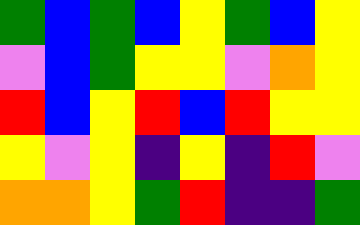[["green", "blue", "green", "blue", "yellow", "green", "blue", "yellow"], ["violet", "blue", "green", "yellow", "yellow", "violet", "orange", "yellow"], ["red", "blue", "yellow", "red", "blue", "red", "yellow", "yellow"], ["yellow", "violet", "yellow", "indigo", "yellow", "indigo", "red", "violet"], ["orange", "orange", "yellow", "green", "red", "indigo", "indigo", "green"]]